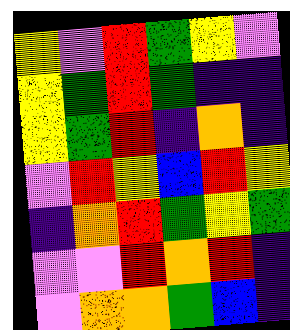[["yellow", "violet", "red", "green", "yellow", "violet"], ["yellow", "green", "red", "green", "indigo", "indigo"], ["yellow", "green", "red", "indigo", "orange", "indigo"], ["violet", "red", "yellow", "blue", "red", "yellow"], ["indigo", "orange", "red", "green", "yellow", "green"], ["violet", "violet", "red", "orange", "red", "indigo"], ["violet", "orange", "orange", "green", "blue", "indigo"]]